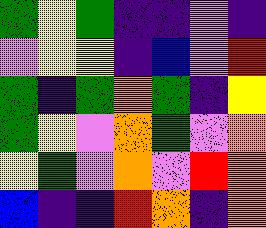[["green", "yellow", "green", "indigo", "indigo", "violet", "indigo"], ["violet", "yellow", "yellow", "indigo", "blue", "violet", "red"], ["green", "indigo", "green", "orange", "green", "indigo", "yellow"], ["green", "yellow", "violet", "orange", "green", "violet", "orange"], ["yellow", "green", "violet", "orange", "violet", "red", "orange"], ["blue", "indigo", "indigo", "red", "orange", "indigo", "orange"]]